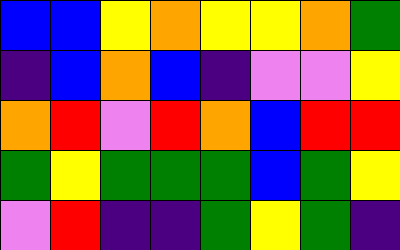[["blue", "blue", "yellow", "orange", "yellow", "yellow", "orange", "green"], ["indigo", "blue", "orange", "blue", "indigo", "violet", "violet", "yellow"], ["orange", "red", "violet", "red", "orange", "blue", "red", "red"], ["green", "yellow", "green", "green", "green", "blue", "green", "yellow"], ["violet", "red", "indigo", "indigo", "green", "yellow", "green", "indigo"]]